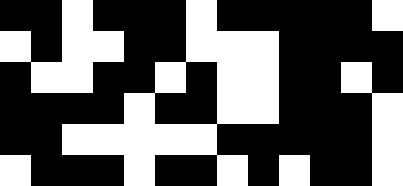[["black", "black", "white", "black", "black", "black", "white", "black", "black", "black", "black", "black", "white"], ["white", "black", "white", "white", "black", "black", "white", "white", "white", "black", "black", "black", "black"], ["black", "white", "white", "black", "black", "white", "black", "white", "white", "black", "black", "white", "black"], ["black", "black", "black", "black", "white", "black", "black", "white", "white", "black", "black", "black", "white"], ["black", "black", "white", "white", "white", "white", "white", "black", "black", "black", "black", "black", "white"], ["white", "black", "black", "black", "white", "black", "black", "white", "black", "white", "black", "black", "white"]]